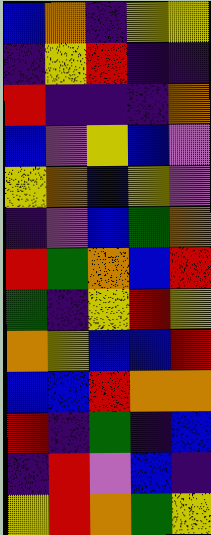[["blue", "orange", "indigo", "yellow", "yellow"], ["indigo", "yellow", "red", "indigo", "indigo"], ["red", "indigo", "indigo", "indigo", "orange"], ["blue", "violet", "yellow", "blue", "violet"], ["yellow", "orange", "blue", "yellow", "violet"], ["indigo", "violet", "blue", "green", "orange"], ["red", "green", "orange", "blue", "red"], ["green", "indigo", "yellow", "red", "yellow"], ["orange", "yellow", "blue", "blue", "red"], ["blue", "blue", "red", "orange", "orange"], ["red", "indigo", "green", "indigo", "blue"], ["indigo", "red", "violet", "blue", "indigo"], ["yellow", "red", "orange", "green", "yellow"]]